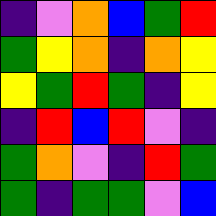[["indigo", "violet", "orange", "blue", "green", "red"], ["green", "yellow", "orange", "indigo", "orange", "yellow"], ["yellow", "green", "red", "green", "indigo", "yellow"], ["indigo", "red", "blue", "red", "violet", "indigo"], ["green", "orange", "violet", "indigo", "red", "green"], ["green", "indigo", "green", "green", "violet", "blue"]]